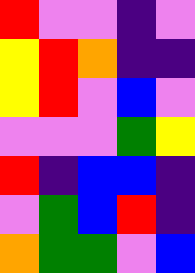[["red", "violet", "violet", "indigo", "violet"], ["yellow", "red", "orange", "indigo", "indigo"], ["yellow", "red", "violet", "blue", "violet"], ["violet", "violet", "violet", "green", "yellow"], ["red", "indigo", "blue", "blue", "indigo"], ["violet", "green", "blue", "red", "indigo"], ["orange", "green", "green", "violet", "blue"]]